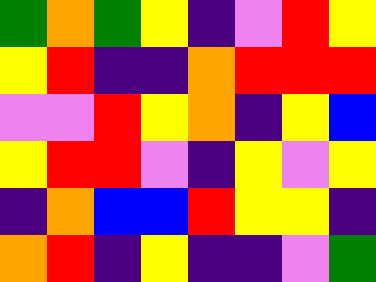[["green", "orange", "green", "yellow", "indigo", "violet", "red", "yellow"], ["yellow", "red", "indigo", "indigo", "orange", "red", "red", "red"], ["violet", "violet", "red", "yellow", "orange", "indigo", "yellow", "blue"], ["yellow", "red", "red", "violet", "indigo", "yellow", "violet", "yellow"], ["indigo", "orange", "blue", "blue", "red", "yellow", "yellow", "indigo"], ["orange", "red", "indigo", "yellow", "indigo", "indigo", "violet", "green"]]